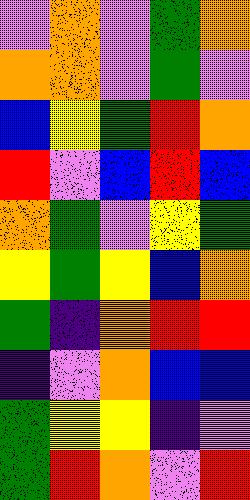[["violet", "orange", "violet", "green", "orange"], ["orange", "orange", "violet", "green", "violet"], ["blue", "yellow", "green", "red", "orange"], ["red", "violet", "blue", "red", "blue"], ["orange", "green", "violet", "yellow", "green"], ["yellow", "green", "yellow", "blue", "orange"], ["green", "indigo", "orange", "red", "red"], ["indigo", "violet", "orange", "blue", "blue"], ["green", "yellow", "yellow", "indigo", "violet"], ["green", "red", "orange", "violet", "red"]]